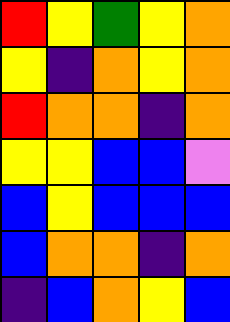[["red", "yellow", "green", "yellow", "orange"], ["yellow", "indigo", "orange", "yellow", "orange"], ["red", "orange", "orange", "indigo", "orange"], ["yellow", "yellow", "blue", "blue", "violet"], ["blue", "yellow", "blue", "blue", "blue"], ["blue", "orange", "orange", "indigo", "orange"], ["indigo", "blue", "orange", "yellow", "blue"]]